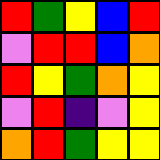[["red", "green", "yellow", "blue", "red"], ["violet", "red", "red", "blue", "orange"], ["red", "yellow", "green", "orange", "yellow"], ["violet", "red", "indigo", "violet", "yellow"], ["orange", "red", "green", "yellow", "yellow"]]